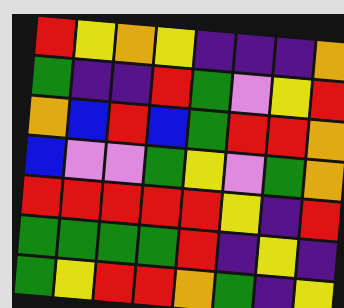[["red", "yellow", "orange", "yellow", "indigo", "indigo", "indigo", "orange"], ["green", "indigo", "indigo", "red", "green", "violet", "yellow", "red"], ["orange", "blue", "red", "blue", "green", "red", "red", "orange"], ["blue", "violet", "violet", "green", "yellow", "violet", "green", "orange"], ["red", "red", "red", "red", "red", "yellow", "indigo", "red"], ["green", "green", "green", "green", "red", "indigo", "yellow", "indigo"], ["green", "yellow", "red", "red", "orange", "green", "indigo", "yellow"]]